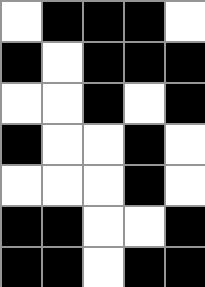[["white", "black", "black", "black", "white"], ["black", "white", "black", "black", "black"], ["white", "white", "black", "white", "black"], ["black", "white", "white", "black", "white"], ["white", "white", "white", "black", "white"], ["black", "black", "white", "white", "black"], ["black", "black", "white", "black", "black"]]